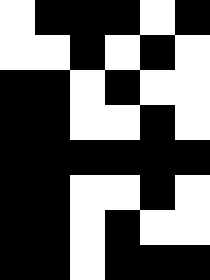[["white", "black", "black", "black", "white", "black"], ["white", "white", "black", "white", "black", "white"], ["black", "black", "white", "black", "white", "white"], ["black", "black", "white", "white", "black", "white"], ["black", "black", "black", "black", "black", "black"], ["black", "black", "white", "white", "black", "white"], ["black", "black", "white", "black", "white", "white"], ["black", "black", "white", "black", "black", "black"]]